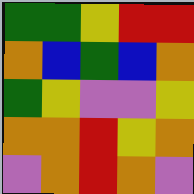[["green", "green", "yellow", "red", "red"], ["orange", "blue", "green", "blue", "orange"], ["green", "yellow", "violet", "violet", "yellow"], ["orange", "orange", "red", "yellow", "orange"], ["violet", "orange", "red", "orange", "violet"]]